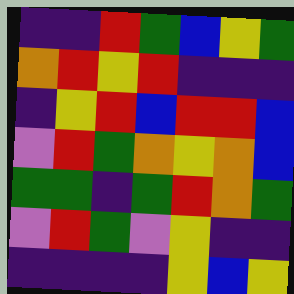[["indigo", "indigo", "red", "green", "blue", "yellow", "green"], ["orange", "red", "yellow", "red", "indigo", "indigo", "indigo"], ["indigo", "yellow", "red", "blue", "red", "red", "blue"], ["violet", "red", "green", "orange", "yellow", "orange", "blue"], ["green", "green", "indigo", "green", "red", "orange", "green"], ["violet", "red", "green", "violet", "yellow", "indigo", "indigo"], ["indigo", "indigo", "indigo", "indigo", "yellow", "blue", "yellow"]]